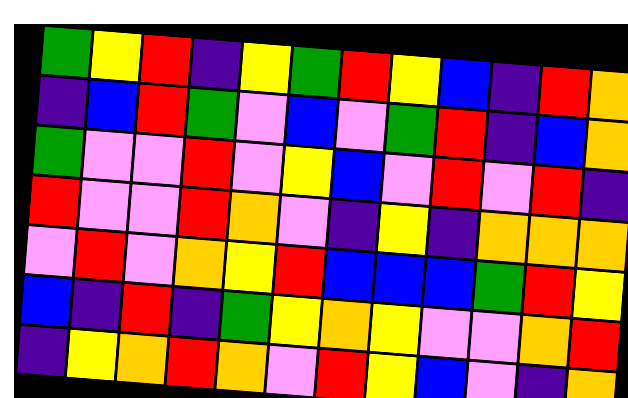[["green", "yellow", "red", "indigo", "yellow", "green", "red", "yellow", "blue", "indigo", "red", "orange"], ["indigo", "blue", "red", "green", "violet", "blue", "violet", "green", "red", "indigo", "blue", "orange"], ["green", "violet", "violet", "red", "violet", "yellow", "blue", "violet", "red", "violet", "red", "indigo"], ["red", "violet", "violet", "red", "orange", "violet", "indigo", "yellow", "indigo", "orange", "orange", "orange"], ["violet", "red", "violet", "orange", "yellow", "red", "blue", "blue", "blue", "green", "red", "yellow"], ["blue", "indigo", "red", "indigo", "green", "yellow", "orange", "yellow", "violet", "violet", "orange", "red"], ["indigo", "yellow", "orange", "red", "orange", "violet", "red", "yellow", "blue", "violet", "indigo", "orange"]]